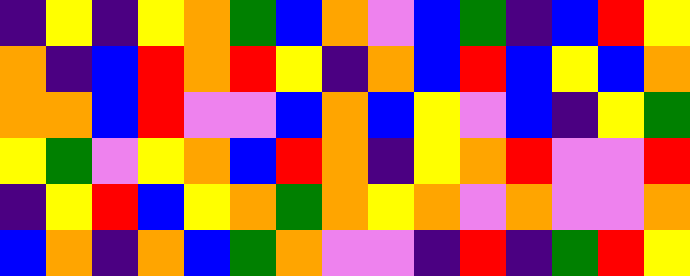[["indigo", "yellow", "indigo", "yellow", "orange", "green", "blue", "orange", "violet", "blue", "green", "indigo", "blue", "red", "yellow"], ["orange", "indigo", "blue", "red", "orange", "red", "yellow", "indigo", "orange", "blue", "red", "blue", "yellow", "blue", "orange"], ["orange", "orange", "blue", "red", "violet", "violet", "blue", "orange", "blue", "yellow", "violet", "blue", "indigo", "yellow", "green"], ["yellow", "green", "violet", "yellow", "orange", "blue", "red", "orange", "indigo", "yellow", "orange", "red", "violet", "violet", "red"], ["indigo", "yellow", "red", "blue", "yellow", "orange", "green", "orange", "yellow", "orange", "violet", "orange", "violet", "violet", "orange"], ["blue", "orange", "indigo", "orange", "blue", "green", "orange", "violet", "violet", "indigo", "red", "indigo", "green", "red", "yellow"]]